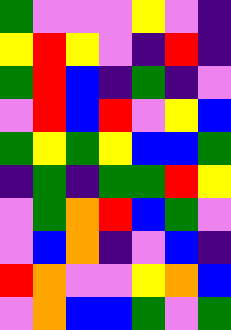[["green", "violet", "violet", "violet", "yellow", "violet", "indigo"], ["yellow", "red", "yellow", "violet", "indigo", "red", "indigo"], ["green", "red", "blue", "indigo", "green", "indigo", "violet"], ["violet", "red", "blue", "red", "violet", "yellow", "blue"], ["green", "yellow", "green", "yellow", "blue", "blue", "green"], ["indigo", "green", "indigo", "green", "green", "red", "yellow"], ["violet", "green", "orange", "red", "blue", "green", "violet"], ["violet", "blue", "orange", "indigo", "violet", "blue", "indigo"], ["red", "orange", "violet", "violet", "yellow", "orange", "blue"], ["violet", "orange", "blue", "blue", "green", "violet", "green"]]